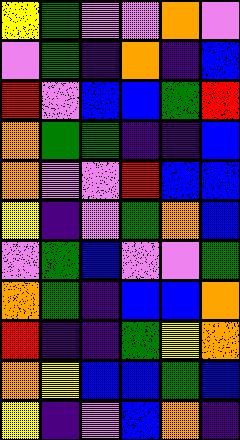[["yellow", "green", "violet", "violet", "orange", "violet"], ["violet", "green", "indigo", "orange", "indigo", "blue"], ["red", "violet", "blue", "blue", "green", "red"], ["orange", "green", "green", "indigo", "indigo", "blue"], ["orange", "violet", "violet", "red", "blue", "blue"], ["yellow", "indigo", "violet", "green", "orange", "blue"], ["violet", "green", "blue", "violet", "violet", "green"], ["orange", "green", "indigo", "blue", "blue", "orange"], ["red", "indigo", "indigo", "green", "yellow", "orange"], ["orange", "yellow", "blue", "blue", "green", "blue"], ["yellow", "indigo", "violet", "blue", "orange", "indigo"]]